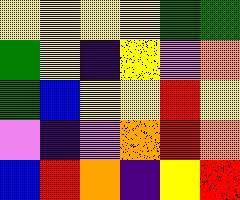[["yellow", "yellow", "yellow", "yellow", "green", "green"], ["green", "yellow", "indigo", "yellow", "violet", "orange"], ["green", "blue", "yellow", "yellow", "red", "yellow"], ["violet", "indigo", "violet", "orange", "red", "orange"], ["blue", "red", "orange", "indigo", "yellow", "red"]]